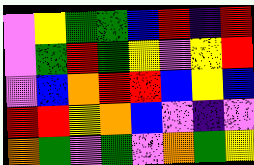[["violet", "yellow", "green", "green", "blue", "red", "indigo", "red"], ["violet", "green", "red", "green", "yellow", "violet", "yellow", "red"], ["violet", "blue", "orange", "red", "red", "blue", "yellow", "blue"], ["red", "red", "yellow", "orange", "blue", "violet", "indigo", "violet"], ["orange", "green", "violet", "green", "violet", "orange", "green", "yellow"]]